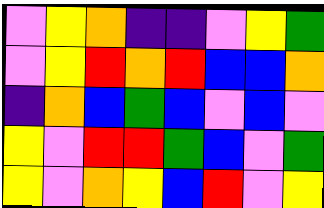[["violet", "yellow", "orange", "indigo", "indigo", "violet", "yellow", "green"], ["violet", "yellow", "red", "orange", "red", "blue", "blue", "orange"], ["indigo", "orange", "blue", "green", "blue", "violet", "blue", "violet"], ["yellow", "violet", "red", "red", "green", "blue", "violet", "green"], ["yellow", "violet", "orange", "yellow", "blue", "red", "violet", "yellow"]]